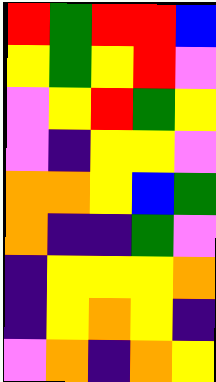[["red", "green", "red", "red", "blue"], ["yellow", "green", "yellow", "red", "violet"], ["violet", "yellow", "red", "green", "yellow"], ["violet", "indigo", "yellow", "yellow", "violet"], ["orange", "orange", "yellow", "blue", "green"], ["orange", "indigo", "indigo", "green", "violet"], ["indigo", "yellow", "yellow", "yellow", "orange"], ["indigo", "yellow", "orange", "yellow", "indigo"], ["violet", "orange", "indigo", "orange", "yellow"]]